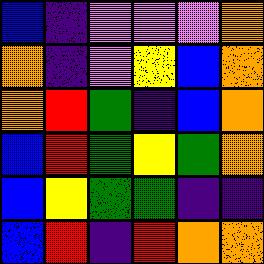[["blue", "indigo", "violet", "violet", "violet", "orange"], ["orange", "indigo", "violet", "yellow", "blue", "orange"], ["orange", "red", "green", "indigo", "blue", "orange"], ["blue", "red", "green", "yellow", "green", "orange"], ["blue", "yellow", "green", "green", "indigo", "indigo"], ["blue", "red", "indigo", "red", "orange", "orange"]]